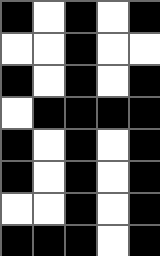[["black", "white", "black", "white", "black"], ["white", "white", "black", "white", "white"], ["black", "white", "black", "white", "black"], ["white", "black", "black", "black", "black"], ["black", "white", "black", "white", "black"], ["black", "white", "black", "white", "black"], ["white", "white", "black", "white", "black"], ["black", "black", "black", "white", "black"]]